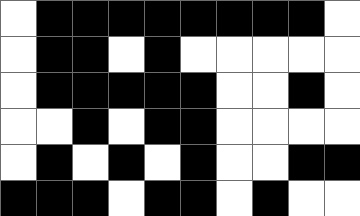[["white", "black", "black", "black", "black", "black", "black", "black", "black", "white"], ["white", "black", "black", "white", "black", "white", "white", "white", "white", "white"], ["white", "black", "black", "black", "black", "black", "white", "white", "black", "white"], ["white", "white", "black", "white", "black", "black", "white", "white", "white", "white"], ["white", "black", "white", "black", "white", "black", "white", "white", "black", "black"], ["black", "black", "black", "white", "black", "black", "white", "black", "white", "white"]]